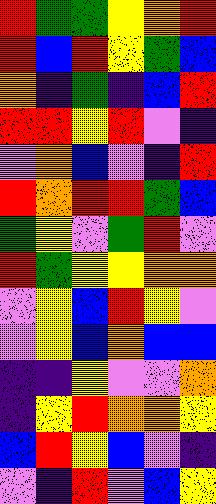[["red", "green", "green", "yellow", "orange", "red"], ["red", "blue", "red", "yellow", "green", "blue"], ["orange", "indigo", "green", "indigo", "blue", "red"], ["red", "red", "yellow", "red", "violet", "indigo"], ["violet", "orange", "blue", "violet", "indigo", "red"], ["red", "orange", "red", "red", "green", "blue"], ["green", "yellow", "violet", "green", "red", "violet"], ["red", "green", "yellow", "yellow", "orange", "orange"], ["violet", "yellow", "blue", "red", "yellow", "violet"], ["violet", "yellow", "blue", "orange", "blue", "blue"], ["indigo", "indigo", "yellow", "violet", "violet", "orange"], ["indigo", "yellow", "red", "orange", "orange", "yellow"], ["blue", "red", "yellow", "blue", "violet", "indigo"], ["violet", "indigo", "red", "violet", "blue", "yellow"]]